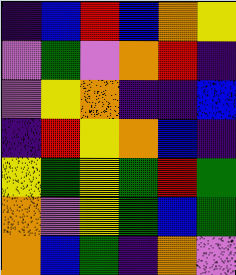[["indigo", "blue", "red", "blue", "orange", "yellow"], ["violet", "green", "violet", "orange", "red", "indigo"], ["violet", "yellow", "orange", "indigo", "indigo", "blue"], ["indigo", "red", "yellow", "orange", "blue", "indigo"], ["yellow", "green", "yellow", "green", "red", "green"], ["orange", "violet", "yellow", "green", "blue", "green"], ["orange", "blue", "green", "indigo", "orange", "violet"]]